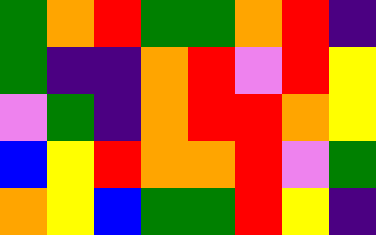[["green", "orange", "red", "green", "green", "orange", "red", "indigo"], ["green", "indigo", "indigo", "orange", "red", "violet", "red", "yellow"], ["violet", "green", "indigo", "orange", "red", "red", "orange", "yellow"], ["blue", "yellow", "red", "orange", "orange", "red", "violet", "green"], ["orange", "yellow", "blue", "green", "green", "red", "yellow", "indigo"]]